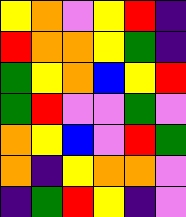[["yellow", "orange", "violet", "yellow", "red", "indigo"], ["red", "orange", "orange", "yellow", "green", "indigo"], ["green", "yellow", "orange", "blue", "yellow", "red"], ["green", "red", "violet", "violet", "green", "violet"], ["orange", "yellow", "blue", "violet", "red", "green"], ["orange", "indigo", "yellow", "orange", "orange", "violet"], ["indigo", "green", "red", "yellow", "indigo", "violet"]]